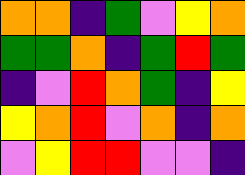[["orange", "orange", "indigo", "green", "violet", "yellow", "orange"], ["green", "green", "orange", "indigo", "green", "red", "green"], ["indigo", "violet", "red", "orange", "green", "indigo", "yellow"], ["yellow", "orange", "red", "violet", "orange", "indigo", "orange"], ["violet", "yellow", "red", "red", "violet", "violet", "indigo"]]